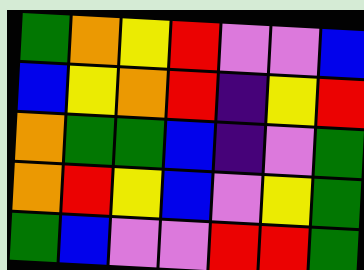[["green", "orange", "yellow", "red", "violet", "violet", "blue"], ["blue", "yellow", "orange", "red", "indigo", "yellow", "red"], ["orange", "green", "green", "blue", "indigo", "violet", "green"], ["orange", "red", "yellow", "blue", "violet", "yellow", "green"], ["green", "blue", "violet", "violet", "red", "red", "green"]]